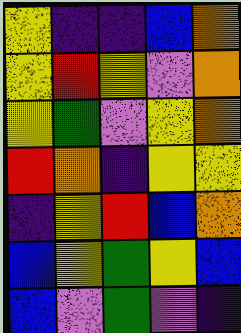[["yellow", "indigo", "indigo", "blue", "orange"], ["yellow", "red", "yellow", "violet", "orange"], ["yellow", "green", "violet", "yellow", "orange"], ["red", "orange", "indigo", "yellow", "yellow"], ["indigo", "yellow", "red", "blue", "orange"], ["blue", "yellow", "green", "yellow", "blue"], ["blue", "violet", "green", "violet", "indigo"]]